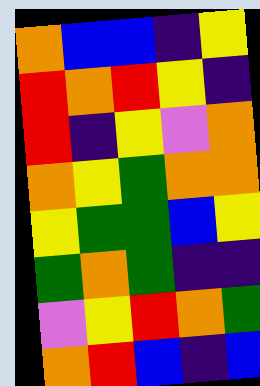[["orange", "blue", "blue", "indigo", "yellow"], ["red", "orange", "red", "yellow", "indigo"], ["red", "indigo", "yellow", "violet", "orange"], ["orange", "yellow", "green", "orange", "orange"], ["yellow", "green", "green", "blue", "yellow"], ["green", "orange", "green", "indigo", "indigo"], ["violet", "yellow", "red", "orange", "green"], ["orange", "red", "blue", "indigo", "blue"]]